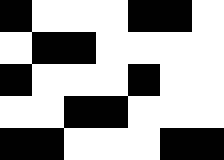[["black", "white", "white", "white", "black", "black", "white"], ["white", "black", "black", "white", "white", "white", "white"], ["black", "white", "white", "white", "black", "white", "white"], ["white", "white", "black", "black", "white", "white", "white"], ["black", "black", "white", "white", "white", "black", "black"]]